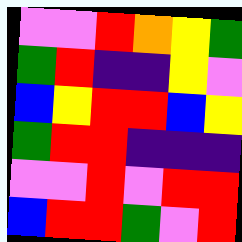[["violet", "violet", "red", "orange", "yellow", "green"], ["green", "red", "indigo", "indigo", "yellow", "violet"], ["blue", "yellow", "red", "red", "blue", "yellow"], ["green", "red", "red", "indigo", "indigo", "indigo"], ["violet", "violet", "red", "violet", "red", "red"], ["blue", "red", "red", "green", "violet", "red"]]